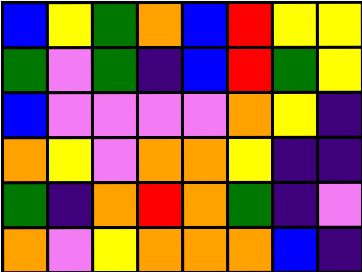[["blue", "yellow", "green", "orange", "blue", "red", "yellow", "yellow"], ["green", "violet", "green", "indigo", "blue", "red", "green", "yellow"], ["blue", "violet", "violet", "violet", "violet", "orange", "yellow", "indigo"], ["orange", "yellow", "violet", "orange", "orange", "yellow", "indigo", "indigo"], ["green", "indigo", "orange", "red", "orange", "green", "indigo", "violet"], ["orange", "violet", "yellow", "orange", "orange", "orange", "blue", "indigo"]]